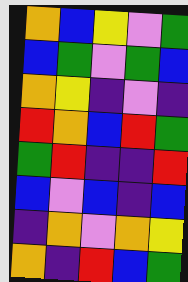[["orange", "blue", "yellow", "violet", "green"], ["blue", "green", "violet", "green", "blue"], ["orange", "yellow", "indigo", "violet", "indigo"], ["red", "orange", "blue", "red", "green"], ["green", "red", "indigo", "indigo", "red"], ["blue", "violet", "blue", "indigo", "blue"], ["indigo", "orange", "violet", "orange", "yellow"], ["orange", "indigo", "red", "blue", "green"]]